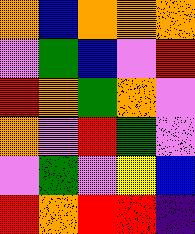[["orange", "blue", "orange", "orange", "orange"], ["violet", "green", "blue", "violet", "red"], ["red", "orange", "green", "orange", "violet"], ["orange", "violet", "red", "green", "violet"], ["violet", "green", "violet", "yellow", "blue"], ["red", "orange", "red", "red", "indigo"]]